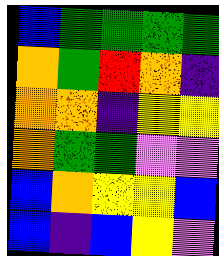[["blue", "green", "green", "green", "green"], ["orange", "green", "red", "orange", "indigo"], ["orange", "orange", "indigo", "yellow", "yellow"], ["orange", "green", "green", "violet", "violet"], ["blue", "orange", "yellow", "yellow", "blue"], ["blue", "indigo", "blue", "yellow", "violet"]]